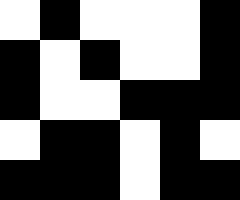[["white", "black", "white", "white", "white", "black"], ["black", "white", "black", "white", "white", "black"], ["black", "white", "white", "black", "black", "black"], ["white", "black", "black", "white", "black", "white"], ["black", "black", "black", "white", "black", "black"]]